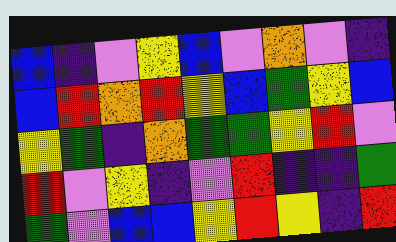[["blue", "indigo", "violet", "yellow", "blue", "violet", "orange", "violet", "indigo"], ["blue", "red", "orange", "red", "yellow", "blue", "green", "yellow", "blue"], ["yellow", "green", "indigo", "orange", "green", "green", "yellow", "red", "violet"], ["red", "violet", "yellow", "indigo", "violet", "red", "indigo", "indigo", "green"], ["green", "violet", "blue", "blue", "yellow", "red", "yellow", "indigo", "red"]]